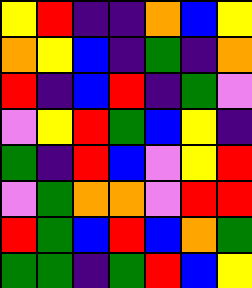[["yellow", "red", "indigo", "indigo", "orange", "blue", "yellow"], ["orange", "yellow", "blue", "indigo", "green", "indigo", "orange"], ["red", "indigo", "blue", "red", "indigo", "green", "violet"], ["violet", "yellow", "red", "green", "blue", "yellow", "indigo"], ["green", "indigo", "red", "blue", "violet", "yellow", "red"], ["violet", "green", "orange", "orange", "violet", "red", "red"], ["red", "green", "blue", "red", "blue", "orange", "green"], ["green", "green", "indigo", "green", "red", "blue", "yellow"]]